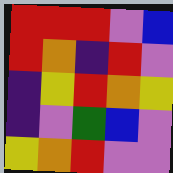[["red", "red", "red", "violet", "blue"], ["red", "orange", "indigo", "red", "violet"], ["indigo", "yellow", "red", "orange", "yellow"], ["indigo", "violet", "green", "blue", "violet"], ["yellow", "orange", "red", "violet", "violet"]]